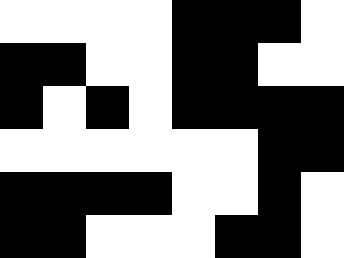[["white", "white", "white", "white", "black", "black", "black", "white"], ["black", "black", "white", "white", "black", "black", "white", "white"], ["black", "white", "black", "white", "black", "black", "black", "black"], ["white", "white", "white", "white", "white", "white", "black", "black"], ["black", "black", "black", "black", "white", "white", "black", "white"], ["black", "black", "white", "white", "white", "black", "black", "white"]]